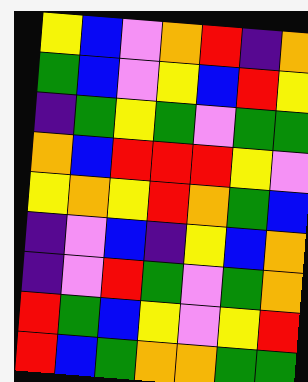[["yellow", "blue", "violet", "orange", "red", "indigo", "orange"], ["green", "blue", "violet", "yellow", "blue", "red", "yellow"], ["indigo", "green", "yellow", "green", "violet", "green", "green"], ["orange", "blue", "red", "red", "red", "yellow", "violet"], ["yellow", "orange", "yellow", "red", "orange", "green", "blue"], ["indigo", "violet", "blue", "indigo", "yellow", "blue", "orange"], ["indigo", "violet", "red", "green", "violet", "green", "orange"], ["red", "green", "blue", "yellow", "violet", "yellow", "red"], ["red", "blue", "green", "orange", "orange", "green", "green"]]